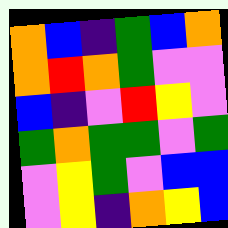[["orange", "blue", "indigo", "green", "blue", "orange"], ["orange", "red", "orange", "green", "violet", "violet"], ["blue", "indigo", "violet", "red", "yellow", "violet"], ["green", "orange", "green", "green", "violet", "green"], ["violet", "yellow", "green", "violet", "blue", "blue"], ["violet", "yellow", "indigo", "orange", "yellow", "blue"]]